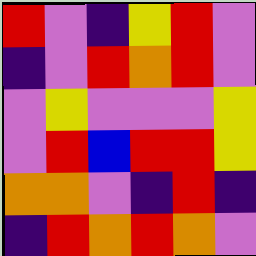[["red", "violet", "indigo", "yellow", "red", "violet"], ["indigo", "violet", "red", "orange", "red", "violet"], ["violet", "yellow", "violet", "violet", "violet", "yellow"], ["violet", "red", "blue", "red", "red", "yellow"], ["orange", "orange", "violet", "indigo", "red", "indigo"], ["indigo", "red", "orange", "red", "orange", "violet"]]